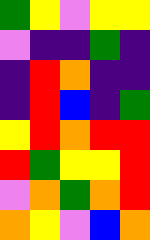[["green", "yellow", "violet", "yellow", "yellow"], ["violet", "indigo", "indigo", "green", "indigo"], ["indigo", "red", "orange", "indigo", "indigo"], ["indigo", "red", "blue", "indigo", "green"], ["yellow", "red", "orange", "red", "red"], ["red", "green", "yellow", "yellow", "red"], ["violet", "orange", "green", "orange", "red"], ["orange", "yellow", "violet", "blue", "orange"]]